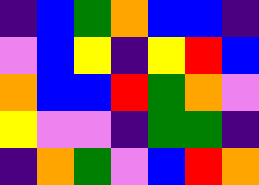[["indigo", "blue", "green", "orange", "blue", "blue", "indigo"], ["violet", "blue", "yellow", "indigo", "yellow", "red", "blue"], ["orange", "blue", "blue", "red", "green", "orange", "violet"], ["yellow", "violet", "violet", "indigo", "green", "green", "indigo"], ["indigo", "orange", "green", "violet", "blue", "red", "orange"]]